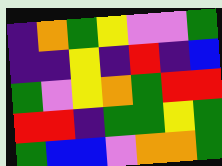[["indigo", "orange", "green", "yellow", "violet", "violet", "green"], ["indigo", "indigo", "yellow", "indigo", "red", "indigo", "blue"], ["green", "violet", "yellow", "orange", "green", "red", "red"], ["red", "red", "indigo", "green", "green", "yellow", "green"], ["green", "blue", "blue", "violet", "orange", "orange", "green"]]